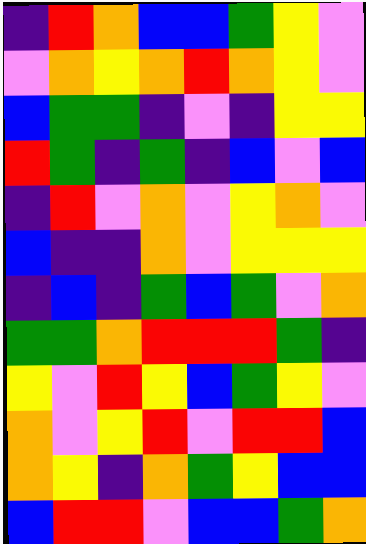[["indigo", "red", "orange", "blue", "blue", "green", "yellow", "violet"], ["violet", "orange", "yellow", "orange", "red", "orange", "yellow", "violet"], ["blue", "green", "green", "indigo", "violet", "indigo", "yellow", "yellow"], ["red", "green", "indigo", "green", "indigo", "blue", "violet", "blue"], ["indigo", "red", "violet", "orange", "violet", "yellow", "orange", "violet"], ["blue", "indigo", "indigo", "orange", "violet", "yellow", "yellow", "yellow"], ["indigo", "blue", "indigo", "green", "blue", "green", "violet", "orange"], ["green", "green", "orange", "red", "red", "red", "green", "indigo"], ["yellow", "violet", "red", "yellow", "blue", "green", "yellow", "violet"], ["orange", "violet", "yellow", "red", "violet", "red", "red", "blue"], ["orange", "yellow", "indigo", "orange", "green", "yellow", "blue", "blue"], ["blue", "red", "red", "violet", "blue", "blue", "green", "orange"]]